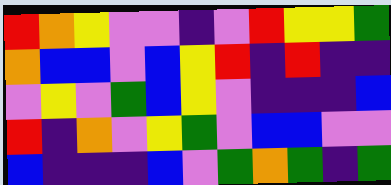[["red", "orange", "yellow", "violet", "violet", "indigo", "violet", "red", "yellow", "yellow", "green"], ["orange", "blue", "blue", "violet", "blue", "yellow", "red", "indigo", "red", "indigo", "indigo"], ["violet", "yellow", "violet", "green", "blue", "yellow", "violet", "indigo", "indigo", "indigo", "blue"], ["red", "indigo", "orange", "violet", "yellow", "green", "violet", "blue", "blue", "violet", "violet"], ["blue", "indigo", "indigo", "indigo", "blue", "violet", "green", "orange", "green", "indigo", "green"]]